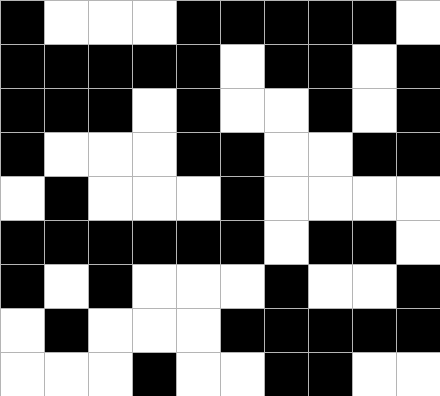[["black", "white", "white", "white", "black", "black", "black", "black", "black", "white"], ["black", "black", "black", "black", "black", "white", "black", "black", "white", "black"], ["black", "black", "black", "white", "black", "white", "white", "black", "white", "black"], ["black", "white", "white", "white", "black", "black", "white", "white", "black", "black"], ["white", "black", "white", "white", "white", "black", "white", "white", "white", "white"], ["black", "black", "black", "black", "black", "black", "white", "black", "black", "white"], ["black", "white", "black", "white", "white", "white", "black", "white", "white", "black"], ["white", "black", "white", "white", "white", "black", "black", "black", "black", "black"], ["white", "white", "white", "black", "white", "white", "black", "black", "white", "white"]]